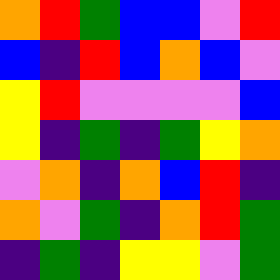[["orange", "red", "green", "blue", "blue", "violet", "red"], ["blue", "indigo", "red", "blue", "orange", "blue", "violet"], ["yellow", "red", "violet", "violet", "violet", "violet", "blue"], ["yellow", "indigo", "green", "indigo", "green", "yellow", "orange"], ["violet", "orange", "indigo", "orange", "blue", "red", "indigo"], ["orange", "violet", "green", "indigo", "orange", "red", "green"], ["indigo", "green", "indigo", "yellow", "yellow", "violet", "green"]]